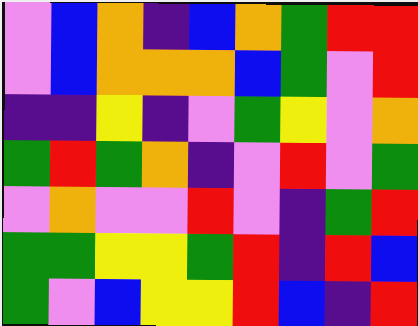[["violet", "blue", "orange", "indigo", "blue", "orange", "green", "red", "red"], ["violet", "blue", "orange", "orange", "orange", "blue", "green", "violet", "red"], ["indigo", "indigo", "yellow", "indigo", "violet", "green", "yellow", "violet", "orange"], ["green", "red", "green", "orange", "indigo", "violet", "red", "violet", "green"], ["violet", "orange", "violet", "violet", "red", "violet", "indigo", "green", "red"], ["green", "green", "yellow", "yellow", "green", "red", "indigo", "red", "blue"], ["green", "violet", "blue", "yellow", "yellow", "red", "blue", "indigo", "red"]]